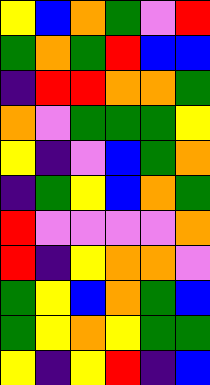[["yellow", "blue", "orange", "green", "violet", "red"], ["green", "orange", "green", "red", "blue", "blue"], ["indigo", "red", "red", "orange", "orange", "green"], ["orange", "violet", "green", "green", "green", "yellow"], ["yellow", "indigo", "violet", "blue", "green", "orange"], ["indigo", "green", "yellow", "blue", "orange", "green"], ["red", "violet", "violet", "violet", "violet", "orange"], ["red", "indigo", "yellow", "orange", "orange", "violet"], ["green", "yellow", "blue", "orange", "green", "blue"], ["green", "yellow", "orange", "yellow", "green", "green"], ["yellow", "indigo", "yellow", "red", "indigo", "blue"]]